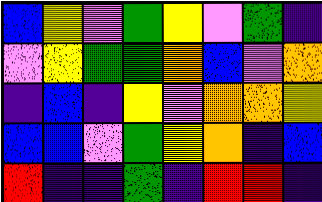[["blue", "yellow", "violet", "green", "yellow", "violet", "green", "indigo"], ["violet", "yellow", "green", "green", "orange", "blue", "violet", "orange"], ["indigo", "blue", "indigo", "yellow", "violet", "orange", "orange", "yellow"], ["blue", "blue", "violet", "green", "yellow", "orange", "indigo", "blue"], ["red", "indigo", "indigo", "green", "indigo", "red", "red", "indigo"]]